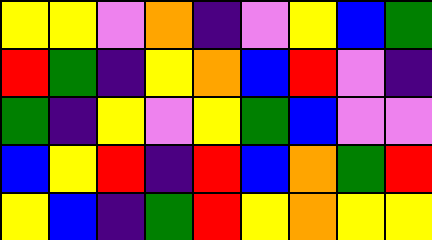[["yellow", "yellow", "violet", "orange", "indigo", "violet", "yellow", "blue", "green"], ["red", "green", "indigo", "yellow", "orange", "blue", "red", "violet", "indigo"], ["green", "indigo", "yellow", "violet", "yellow", "green", "blue", "violet", "violet"], ["blue", "yellow", "red", "indigo", "red", "blue", "orange", "green", "red"], ["yellow", "blue", "indigo", "green", "red", "yellow", "orange", "yellow", "yellow"]]